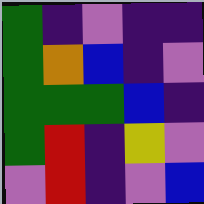[["green", "indigo", "violet", "indigo", "indigo"], ["green", "orange", "blue", "indigo", "violet"], ["green", "green", "green", "blue", "indigo"], ["green", "red", "indigo", "yellow", "violet"], ["violet", "red", "indigo", "violet", "blue"]]